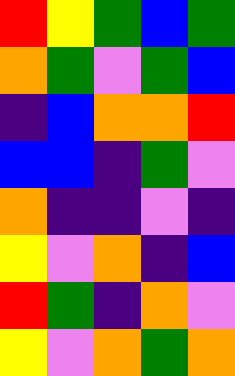[["red", "yellow", "green", "blue", "green"], ["orange", "green", "violet", "green", "blue"], ["indigo", "blue", "orange", "orange", "red"], ["blue", "blue", "indigo", "green", "violet"], ["orange", "indigo", "indigo", "violet", "indigo"], ["yellow", "violet", "orange", "indigo", "blue"], ["red", "green", "indigo", "orange", "violet"], ["yellow", "violet", "orange", "green", "orange"]]